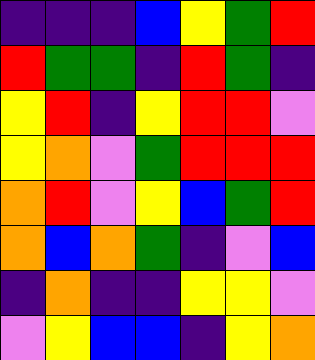[["indigo", "indigo", "indigo", "blue", "yellow", "green", "red"], ["red", "green", "green", "indigo", "red", "green", "indigo"], ["yellow", "red", "indigo", "yellow", "red", "red", "violet"], ["yellow", "orange", "violet", "green", "red", "red", "red"], ["orange", "red", "violet", "yellow", "blue", "green", "red"], ["orange", "blue", "orange", "green", "indigo", "violet", "blue"], ["indigo", "orange", "indigo", "indigo", "yellow", "yellow", "violet"], ["violet", "yellow", "blue", "blue", "indigo", "yellow", "orange"]]